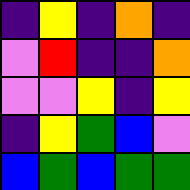[["indigo", "yellow", "indigo", "orange", "indigo"], ["violet", "red", "indigo", "indigo", "orange"], ["violet", "violet", "yellow", "indigo", "yellow"], ["indigo", "yellow", "green", "blue", "violet"], ["blue", "green", "blue", "green", "green"]]